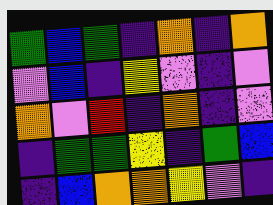[["green", "blue", "green", "indigo", "orange", "indigo", "orange"], ["violet", "blue", "indigo", "yellow", "violet", "indigo", "violet"], ["orange", "violet", "red", "indigo", "orange", "indigo", "violet"], ["indigo", "green", "green", "yellow", "indigo", "green", "blue"], ["indigo", "blue", "orange", "orange", "yellow", "violet", "indigo"]]